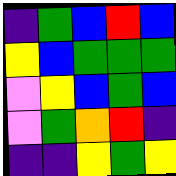[["indigo", "green", "blue", "red", "blue"], ["yellow", "blue", "green", "green", "green"], ["violet", "yellow", "blue", "green", "blue"], ["violet", "green", "orange", "red", "indigo"], ["indigo", "indigo", "yellow", "green", "yellow"]]